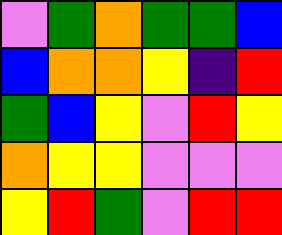[["violet", "green", "orange", "green", "green", "blue"], ["blue", "orange", "orange", "yellow", "indigo", "red"], ["green", "blue", "yellow", "violet", "red", "yellow"], ["orange", "yellow", "yellow", "violet", "violet", "violet"], ["yellow", "red", "green", "violet", "red", "red"]]